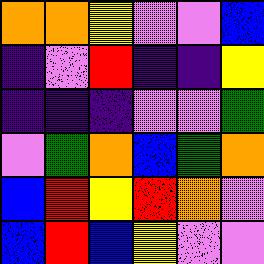[["orange", "orange", "yellow", "violet", "violet", "blue"], ["indigo", "violet", "red", "indigo", "indigo", "yellow"], ["indigo", "indigo", "indigo", "violet", "violet", "green"], ["violet", "green", "orange", "blue", "green", "orange"], ["blue", "red", "yellow", "red", "orange", "violet"], ["blue", "red", "blue", "yellow", "violet", "violet"]]